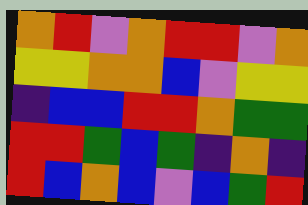[["orange", "red", "violet", "orange", "red", "red", "violet", "orange"], ["yellow", "yellow", "orange", "orange", "blue", "violet", "yellow", "yellow"], ["indigo", "blue", "blue", "red", "red", "orange", "green", "green"], ["red", "red", "green", "blue", "green", "indigo", "orange", "indigo"], ["red", "blue", "orange", "blue", "violet", "blue", "green", "red"]]